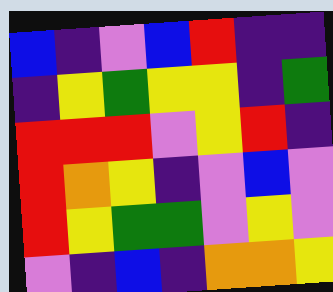[["blue", "indigo", "violet", "blue", "red", "indigo", "indigo"], ["indigo", "yellow", "green", "yellow", "yellow", "indigo", "green"], ["red", "red", "red", "violet", "yellow", "red", "indigo"], ["red", "orange", "yellow", "indigo", "violet", "blue", "violet"], ["red", "yellow", "green", "green", "violet", "yellow", "violet"], ["violet", "indigo", "blue", "indigo", "orange", "orange", "yellow"]]